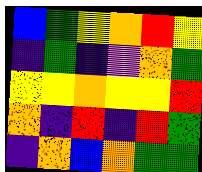[["blue", "green", "yellow", "orange", "red", "yellow"], ["indigo", "green", "indigo", "violet", "orange", "green"], ["yellow", "yellow", "orange", "yellow", "yellow", "red"], ["orange", "indigo", "red", "indigo", "red", "green"], ["indigo", "orange", "blue", "orange", "green", "green"]]